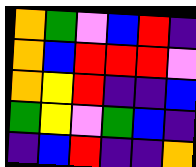[["orange", "green", "violet", "blue", "red", "indigo"], ["orange", "blue", "red", "red", "red", "violet"], ["orange", "yellow", "red", "indigo", "indigo", "blue"], ["green", "yellow", "violet", "green", "blue", "indigo"], ["indigo", "blue", "red", "indigo", "indigo", "orange"]]